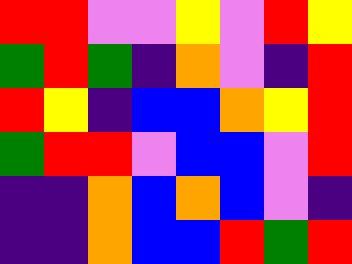[["red", "red", "violet", "violet", "yellow", "violet", "red", "yellow"], ["green", "red", "green", "indigo", "orange", "violet", "indigo", "red"], ["red", "yellow", "indigo", "blue", "blue", "orange", "yellow", "red"], ["green", "red", "red", "violet", "blue", "blue", "violet", "red"], ["indigo", "indigo", "orange", "blue", "orange", "blue", "violet", "indigo"], ["indigo", "indigo", "orange", "blue", "blue", "red", "green", "red"]]